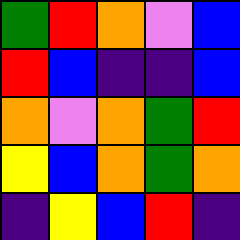[["green", "red", "orange", "violet", "blue"], ["red", "blue", "indigo", "indigo", "blue"], ["orange", "violet", "orange", "green", "red"], ["yellow", "blue", "orange", "green", "orange"], ["indigo", "yellow", "blue", "red", "indigo"]]